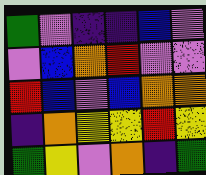[["green", "violet", "indigo", "indigo", "blue", "violet"], ["violet", "blue", "orange", "red", "violet", "violet"], ["red", "blue", "violet", "blue", "orange", "orange"], ["indigo", "orange", "yellow", "yellow", "red", "yellow"], ["green", "yellow", "violet", "orange", "indigo", "green"]]